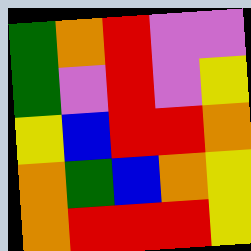[["green", "orange", "red", "violet", "violet"], ["green", "violet", "red", "violet", "yellow"], ["yellow", "blue", "red", "red", "orange"], ["orange", "green", "blue", "orange", "yellow"], ["orange", "red", "red", "red", "yellow"]]